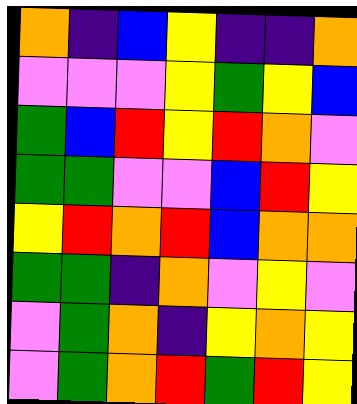[["orange", "indigo", "blue", "yellow", "indigo", "indigo", "orange"], ["violet", "violet", "violet", "yellow", "green", "yellow", "blue"], ["green", "blue", "red", "yellow", "red", "orange", "violet"], ["green", "green", "violet", "violet", "blue", "red", "yellow"], ["yellow", "red", "orange", "red", "blue", "orange", "orange"], ["green", "green", "indigo", "orange", "violet", "yellow", "violet"], ["violet", "green", "orange", "indigo", "yellow", "orange", "yellow"], ["violet", "green", "orange", "red", "green", "red", "yellow"]]